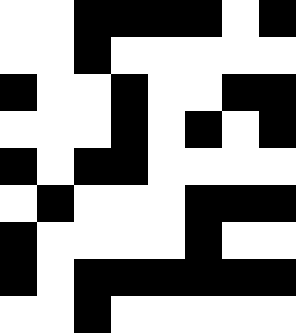[["white", "white", "black", "black", "black", "black", "white", "black"], ["white", "white", "black", "white", "white", "white", "white", "white"], ["black", "white", "white", "black", "white", "white", "black", "black"], ["white", "white", "white", "black", "white", "black", "white", "black"], ["black", "white", "black", "black", "white", "white", "white", "white"], ["white", "black", "white", "white", "white", "black", "black", "black"], ["black", "white", "white", "white", "white", "black", "white", "white"], ["black", "white", "black", "black", "black", "black", "black", "black"], ["white", "white", "black", "white", "white", "white", "white", "white"]]